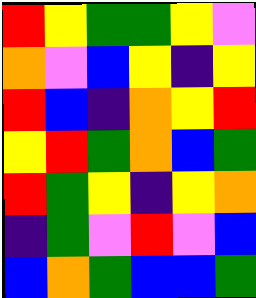[["red", "yellow", "green", "green", "yellow", "violet"], ["orange", "violet", "blue", "yellow", "indigo", "yellow"], ["red", "blue", "indigo", "orange", "yellow", "red"], ["yellow", "red", "green", "orange", "blue", "green"], ["red", "green", "yellow", "indigo", "yellow", "orange"], ["indigo", "green", "violet", "red", "violet", "blue"], ["blue", "orange", "green", "blue", "blue", "green"]]